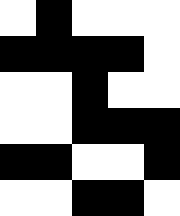[["white", "black", "white", "white", "white"], ["black", "black", "black", "black", "white"], ["white", "white", "black", "white", "white"], ["white", "white", "black", "black", "black"], ["black", "black", "white", "white", "black"], ["white", "white", "black", "black", "white"]]